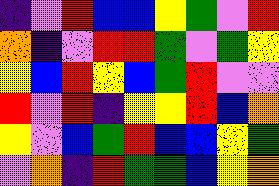[["indigo", "violet", "red", "blue", "blue", "yellow", "green", "violet", "red"], ["orange", "indigo", "violet", "red", "red", "green", "violet", "green", "yellow"], ["yellow", "blue", "red", "yellow", "blue", "green", "red", "violet", "violet"], ["red", "violet", "red", "indigo", "yellow", "yellow", "red", "blue", "orange"], ["yellow", "violet", "blue", "green", "red", "blue", "blue", "yellow", "green"], ["violet", "orange", "indigo", "red", "green", "green", "blue", "yellow", "orange"]]